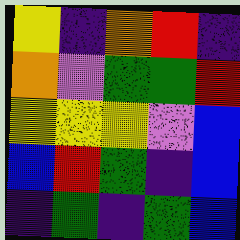[["yellow", "indigo", "orange", "red", "indigo"], ["orange", "violet", "green", "green", "red"], ["yellow", "yellow", "yellow", "violet", "blue"], ["blue", "red", "green", "indigo", "blue"], ["indigo", "green", "indigo", "green", "blue"]]